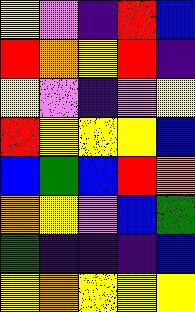[["yellow", "violet", "indigo", "red", "blue"], ["red", "orange", "yellow", "red", "indigo"], ["yellow", "violet", "indigo", "violet", "yellow"], ["red", "yellow", "yellow", "yellow", "blue"], ["blue", "green", "blue", "red", "orange"], ["orange", "yellow", "violet", "blue", "green"], ["green", "indigo", "indigo", "indigo", "blue"], ["yellow", "orange", "yellow", "yellow", "yellow"]]